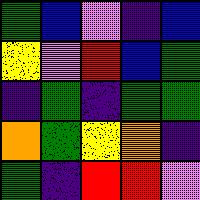[["green", "blue", "violet", "indigo", "blue"], ["yellow", "violet", "red", "blue", "green"], ["indigo", "green", "indigo", "green", "green"], ["orange", "green", "yellow", "orange", "indigo"], ["green", "indigo", "red", "red", "violet"]]